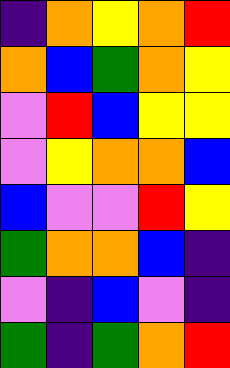[["indigo", "orange", "yellow", "orange", "red"], ["orange", "blue", "green", "orange", "yellow"], ["violet", "red", "blue", "yellow", "yellow"], ["violet", "yellow", "orange", "orange", "blue"], ["blue", "violet", "violet", "red", "yellow"], ["green", "orange", "orange", "blue", "indigo"], ["violet", "indigo", "blue", "violet", "indigo"], ["green", "indigo", "green", "orange", "red"]]